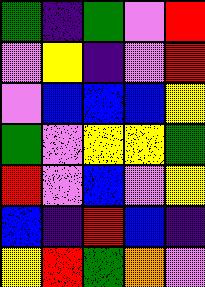[["green", "indigo", "green", "violet", "red"], ["violet", "yellow", "indigo", "violet", "red"], ["violet", "blue", "blue", "blue", "yellow"], ["green", "violet", "yellow", "yellow", "green"], ["red", "violet", "blue", "violet", "yellow"], ["blue", "indigo", "red", "blue", "indigo"], ["yellow", "red", "green", "orange", "violet"]]